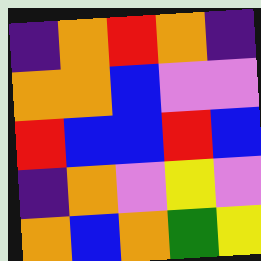[["indigo", "orange", "red", "orange", "indigo"], ["orange", "orange", "blue", "violet", "violet"], ["red", "blue", "blue", "red", "blue"], ["indigo", "orange", "violet", "yellow", "violet"], ["orange", "blue", "orange", "green", "yellow"]]